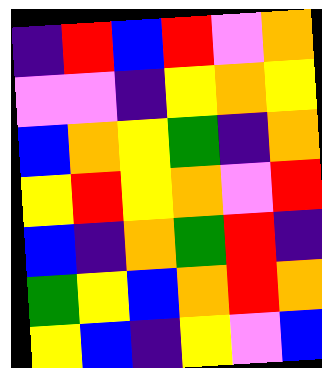[["indigo", "red", "blue", "red", "violet", "orange"], ["violet", "violet", "indigo", "yellow", "orange", "yellow"], ["blue", "orange", "yellow", "green", "indigo", "orange"], ["yellow", "red", "yellow", "orange", "violet", "red"], ["blue", "indigo", "orange", "green", "red", "indigo"], ["green", "yellow", "blue", "orange", "red", "orange"], ["yellow", "blue", "indigo", "yellow", "violet", "blue"]]